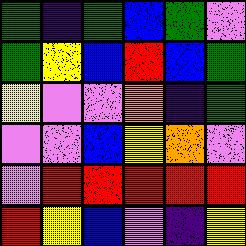[["green", "indigo", "green", "blue", "green", "violet"], ["green", "yellow", "blue", "red", "blue", "green"], ["yellow", "violet", "violet", "orange", "indigo", "green"], ["violet", "violet", "blue", "yellow", "orange", "violet"], ["violet", "red", "red", "red", "red", "red"], ["red", "yellow", "blue", "violet", "indigo", "yellow"]]